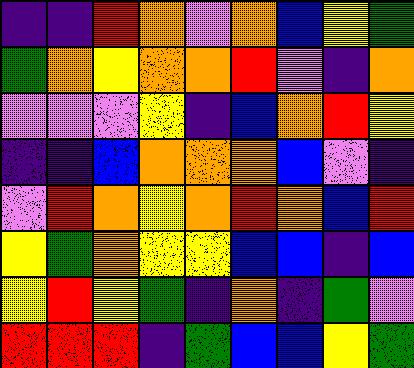[["indigo", "indigo", "red", "orange", "violet", "orange", "blue", "yellow", "green"], ["green", "orange", "yellow", "orange", "orange", "red", "violet", "indigo", "orange"], ["violet", "violet", "violet", "yellow", "indigo", "blue", "orange", "red", "yellow"], ["indigo", "indigo", "blue", "orange", "orange", "orange", "blue", "violet", "indigo"], ["violet", "red", "orange", "yellow", "orange", "red", "orange", "blue", "red"], ["yellow", "green", "orange", "yellow", "yellow", "blue", "blue", "indigo", "blue"], ["yellow", "red", "yellow", "green", "indigo", "orange", "indigo", "green", "violet"], ["red", "red", "red", "indigo", "green", "blue", "blue", "yellow", "green"]]